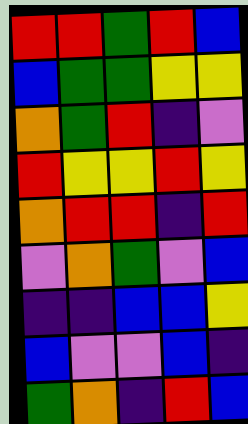[["red", "red", "green", "red", "blue"], ["blue", "green", "green", "yellow", "yellow"], ["orange", "green", "red", "indigo", "violet"], ["red", "yellow", "yellow", "red", "yellow"], ["orange", "red", "red", "indigo", "red"], ["violet", "orange", "green", "violet", "blue"], ["indigo", "indigo", "blue", "blue", "yellow"], ["blue", "violet", "violet", "blue", "indigo"], ["green", "orange", "indigo", "red", "blue"]]